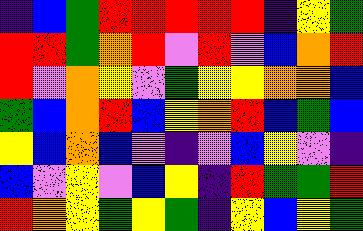[["indigo", "blue", "green", "red", "red", "red", "red", "red", "indigo", "yellow", "green"], ["red", "red", "green", "orange", "red", "violet", "red", "violet", "blue", "orange", "red"], ["red", "violet", "orange", "yellow", "violet", "green", "yellow", "yellow", "orange", "orange", "blue"], ["green", "blue", "orange", "red", "blue", "yellow", "orange", "red", "blue", "green", "blue"], ["yellow", "blue", "orange", "blue", "violet", "indigo", "violet", "blue", "yellow", "violet", "indigo"], ["blue", "violet", "yellow", "violet", "blue", "yellow", "indigo", "red", "green", "green", "red"], ["red", "orange", "yellow", "green", "yellow", "green", "indigo", "yellow", "blue", "yellow", "green"]]